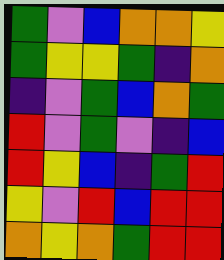[["green", "violet", "blue", "orange", "orange", "yellow"], ["green", "yellow", "yellow", "green", "indigo", "orange"], ["indigo", "violet", "green", "blue", "orange", "green"], ["red", "violet", "green", "violet", "indigo", "blue"], ["red", "yellow", "blue", "indigo", "green", "red"], ["yellow", "violet", "red", "blue", "red", "red"], ["orange", "yellow", "orange", "green", "red", "red"]]